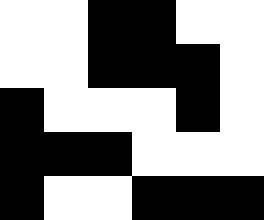[["white", "white", "black", "black", "white", "white"], ["white", "white", "black", "black", "black", "white"], ["black", "white", "white", "white", "black", "white"], ["black", "black", "black", "white", "white", "white"], ["black", "white", "white", "black", "black", "black"]]